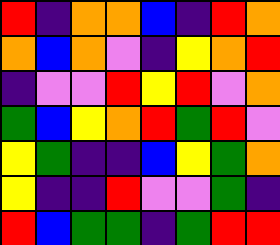[["red", "indigo", "orange", "orange", "blue", "indigo", "red", "orange"], ["orange", "blue", "orange", "violet", "indigo", "yellow", "orange", "red"], ["indigo", "violet", "violet", "red", "yellow", "red", "violet", "orange"], ["green", "blue", "yellow", "orange", "red", "green", "red", "violet"], ["yellow", "green", "indigo", "indigo", "blue", "yellow", "green", "orange"], ["yellow", "indigo", "indigo", "red", "violet", "violet", "green", "indigo"], ["red", "blue", "green", "green", "indigo", "green", "red", "red"]]